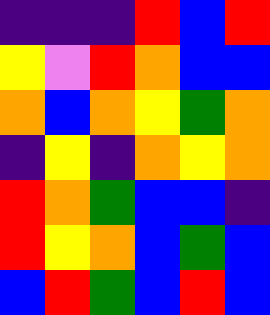[["indigo", "indigo", "indigo", "red", "blue", "red"], ["yellow", "violet", "red", "orange", "blue", "blue"], ["orange", "blue", "orange", "yellow", "green", "orange"], ["indigo", "yellow", "indigo", "orange", "yellow", "orange"], ["red", "orange", "green", "blue", "blue", "indigo"], ["red", "yellow", "orange", "blue", "green", "blue"], ["blue", "red", "green", "blue", "red", "blue"]]